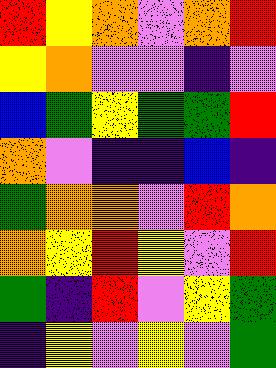[["red", "yellow", "orange", "violet", "orange", "red"], ["yellow", "orange", "violet", "violet", "indigo", "violet"], ["blue", "green", "yellow", "green", "green", "red"], ["orange", "violet", "indigo", "indigo", "blue", "indigo"], ["green", "orange", "orange", "violet", "red", "orange"], ["orange", "yellow", "red", "yellow", "violet", "red"], ["green", "indigo", "red", "violet", "yellow", "green"], ["indigo", "yellow", "violet", "yellow", "violet", "green"]]